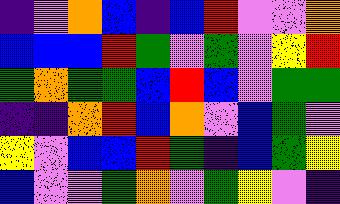[["indigo", "violet", "orange", "blue", "indigo", "blue", "red", "violet", "violet", "orange"], ["blue", "blue", "blue", "red", "green", "violet", "green", "violet", "yellow", "red"], ["green", "orange", "green", "green", "blue", "red", "blue", "violet", "green", "green"], ["indigo", "indigo", "orange", "red", "blue", "orange", "violet", "blue", "green", "violet"], ["yellow", "violet", "blue", "blue", "red", "green", "indigo", "blue", "green", "yellow"], ["blue", "violet", "violet", "green", "orange", "violet", "green", "yellow", "violet", "indigo"]]